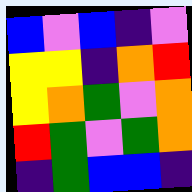[["blue", "violet", "blue", "indigo", "violet"], ["yellow", "yellow", "indigo", "orange", "red"], ["yellow", "orange", "green", "violet", "orange"], ["red", "green", "violet", "green", "orange"], ["indigo", "green", "blue", "blue", "indigo"]]